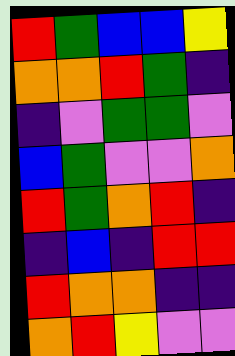[["red", "green", "blue", "blue", "yellow"], ["orange", "orange", "red", "green", "indigo"], ["indigo", "violet", "green", "green", "violet"], ["blue", "green", "violet", "violet", "orange"], ["red", "green", "orange", "red", "indigo"], ["indigo", "blue", "indigo", "red", "red"], ["red", "orange", "orange", "indigo", "indigo"], ["orange", "red", "yellow", "violet", "violet"]]